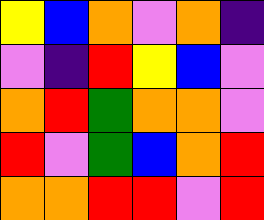[["yellow", "blue", "orange", "violet", "orange", "indigo"], ["violet", "indigo", "red", "yellow", "blue", "violet"], ["orange", "red", "green", "orange", "orange", "violet"], ["red", "violet", "green", "blue", "orange", "red"], ["orange", "orange", "red", "red", "violet", "red"]]